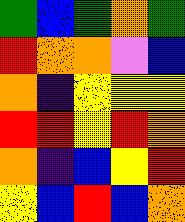[["green", "blue", "green", "orange", "green"], ["red", "orange", "orange", "violet", "blue"], ["orange", "indigo", "yellow", "yellow", "yellow"], ["red", "red", "yellow", "red", "orange"], ["orange", "indigo", "blue", "yellow", "red"], ["yellow", "blue", "red", "blue", "orange"]]